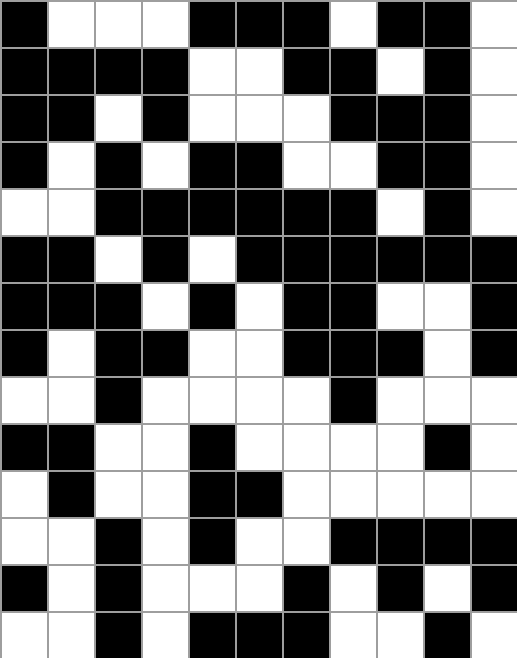[["black", "white", "white", "white", "black", "black", "black", "white", "black", "black", "white"], ["black", "black", "black", "black", "white", "white", "black", "black", "white", "black", "white"], ["black", "black", "white", "black", "white", "white", "white", "black", "black", "black", "white"], ["black", "white", "black", "white", "black", "black", "white", "white", "black", "black", "white"], ["white", "white", "black", "black", "black", "black", "black", "black", "white", "black", "white"], ["black", "black", "white", "black", "white", "black", "black", "black", "black", "black", "black"], ["black", "black", "black", "white", "black", "white", "black", "black", "white", "white", "black"], ["black", "white", "black", "black", "white", "white", "black", "black", "black", "white", "black"], ["white", "white", "black", "white", "white", "white", "white", "black", "white", "white", "white"], ["black", "black", "white", "white", "black", "white", "white", "white", "white", "black", "white"], ["white", "black", "white", "white", "black", "black", "white", "white", "white", "white", "white"], ["white", "white", "black", "white", "black", "white", "white", "black", "black", "black", "black"], ["black", "white", "black", "white", "white", "white", "black", "white", "black", "white", "black"], ["white", "white", "black", "white", "black", "black", "black", "white", "white", "black", "white"]]